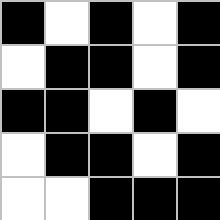[["black", "white", "black", "white", "black"], ["white", "black", "black", "white", "black"], ["black", "black", "white", "black", "white"], ["white", "black", "black", "white", "black"], ["white", "white", "black", "black", "black"]]